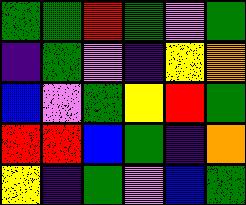[["green", "green", "red", "green", "violet", "green"], ["indigo", "green", "violet", "indigo", "yellow", "orange"], ["blue", "violet", "green", "yellow", "red", "green"], ["red", "red", "blue", "green", "indigo", "orange"], ["yellow", "indigo", "green", "violet", "blue", "green"]]